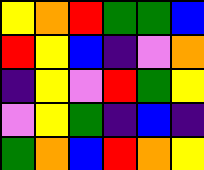[["yellow", "orange", "red", "green", "green", "blue"], ["red", "yellow", "blue", "indigo", "violet", "orange"], ["indigo", "yellow", "violet", "red", "green", "yellow"], ["violet", "yellow", "green", "indigo", "blue", "indigo"], ["green", "orange", "blue", "red", "orange", "yellow"]]